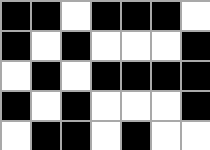[["black", "black", "white", "black", "black", "black", "white"], ["black", "white", "black", "white", "white", "white", "black"], ["white", "black", "white", "black", "black", "black", "black"], ["black", "white", "black", "white", "white", "white", "black"], ["white", "black", "black", "white", "black", "white", "white"]]